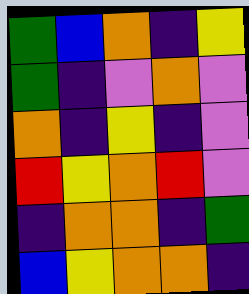[["green", "blue", "orange", "indigo", "yellow"], ["green", "indigo", "violet", "orange", "violet"], ["orange", "indigo", "yellow", "indigo", "violet"], ["red", "yellow", "orange", "red", "violet"], ["indigo", "orange", "orange", "indigo", "green"], ["blue", "yellow", "orange", "orange", "indigo"]]